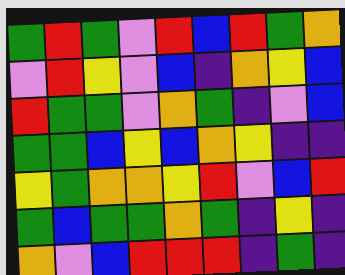[["green", "red", "green", "violet", "red", "blue", "red", "green", "orange"], ["violet", "red", "yellow", "violet", "blue", "indigo", "orange", "yellow", "blue"], ["red", "green", "green", "violet", "orange", "green", "indigo", "violet", "blue"], ["green", "green", "blue", "yellow", "blue", "orange", "yellow", "indigo", "indigo"], ["yellow", "green", "orange", "orange", "yellow", "red", "violet", "blue", "red"], ["green", "blue", "green", "green", "orange", "green", "indigo", "yellow", "indigo"], ["orange", "violet", "blue", "red", "red", "red", "indigo", "green", "indigo"]]